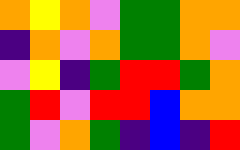[["orange", "yellow", "orange", "violet", "green", "green", "orange", "orange"], ["indigo", "orange", "violet", "orange", "green", "green", "orange", "violet"], ["violet", "yellow", "indigo", "green", "red", "red", "green", "orange"], ["green", "red", "violet", "red", "red", "blue", "orange", "orange"], ["green", "violet", "orange", "green", "indigo", "blue", "indigo", "red"]]